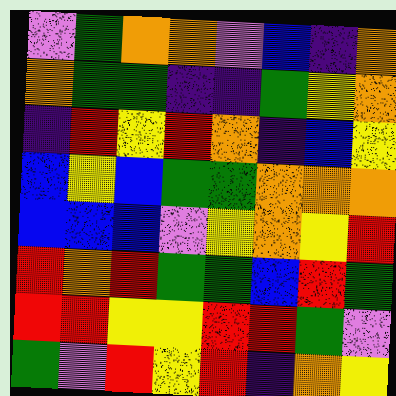[["violet", "green", "orange", "orange", "violet", "blue", "indigo", "orange"], ["orange", "green", "green", "indigo", "indigo", "green", "yellow", "orange"], ["indigo", "red", "yellow", "red", "orange", "indigo", "blue", "yellow"], ["blue", "yellow", "blue", "green", "green", "orange", "orange", "orange"], ["blue", "blue", "blue", "violet", "yellow", "orange", "yellow", "red"], ["red", "orange", "red", "green", "green", "blue", "red", "green"], ["red", "red", "yellow", "yellow", "red", "red", "green", "violet"], ["green", "violet", "red", "yellow", "red", "indigo", "orange", "yellow"]]